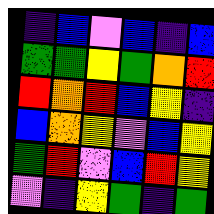[["indigo", "blue", "violet", "blue", "indigo", "blue"], ["green", "green", "yellow", "green", "orange", "red"], ["red", "orange", "red", "blue", "yellow", "indigo"], ["blue", "orange", "yellow", "violet", "blue", "yellow"], ["green", "red", "violet", "blue", "red", "yellow"], ["violet", "indigo", "yellow", "green", "indigo", "green"]]